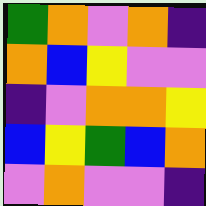[["green", "orange", "violet", "orange", "indigo"], ["orange", "blue", "yellow", "violet", "violet"], ["indigo", "violet", "orange", "orange", "yellow"], ["blue", "yellow", "green", "blue", "orange"], ["violet", "orange", "violet", "violet", "indigo"]]